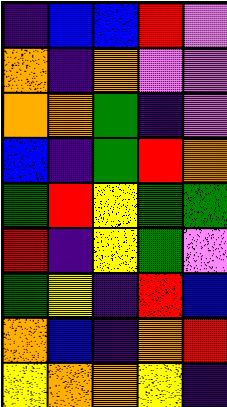[["indigo", "blue", "blue", "red", "violet"], ["orange", "indigo", "orange", "violet", "violet"], ["orange", "orange", "green", "indigo", "violet"], ["blue", "indigo", "green", "red", "orange"], ["green", "red", "yellow", "green", "green"], ["red", "indigo", "yellow", "green", "violet"], ["green", "yellow", "indigo", "red", "blue"], ["orange", "blue", "indigo", "orange", "red"], ["yellow", "orange", "orange", "yellow", "indigo"]]